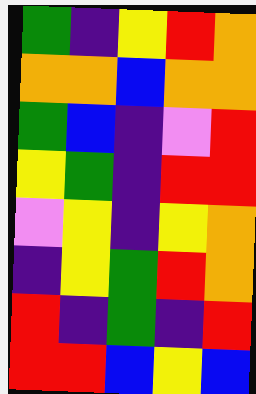[["green", "indigo", "yellow", "red", "orange"], ["orange", "orange", "blue", "orange", "orange"], ["green", "blue", "indigo", "violet", "red"], ["yellow", "green", "indigo", "red", "red"], ["violet", "yellow", "indigo", "yellow", "orange"], ["indigo", "yellow", "green", "red", "orange"], ["red", "indigo", "green", "indigo", "red"], ["red", "red", "blue", "yellow", "blue"]]